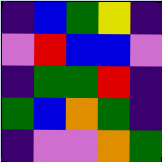[["indigo", "blue", "green", "yellow", "indigo"], ["violet", "red", "blue", "blue", "violet"], ["indigo", "green", "green", "red", "indigo"], ["green", "blue", "orange", "green", "indigo"], ["indigo", "violet", "violet", "orange", "green"]]